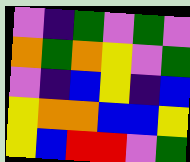[["violet", "indigo", "green", "violet", "green", "violet"], ["orange", "green", "orange", "yellow", "violet", "green"], ["violet", "indigo", "blue", "yellow", "indigo", "blue"], ["yellow", "orange", "orange", "blue", "blue", "yellow"], ["yellow", "blue", "red", "red", "violet", "green"]]